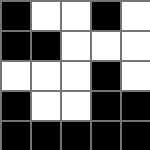[["black", "white", "white", "black", "white"], ["black", "black", "white", "white", "white"], ["white", "white", "white", "black", "white"], ["black", "white", "white", "black", "black"], ["black", "black", "black", "black", "black"]]